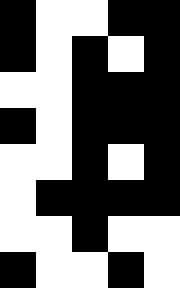[["black", "white", "white", "black", "black"], ["black", "white", "black", "white", "black"], ["white", "white", "black", "black", "black"], ["black", "white", "black", "black", "black"], ["white", "white", "black", "white", "black"], ["white", "black", "black", "black", "black"], ["white", "white", "black", "white", "white"], ["black", "white", "white", "black", "white"]]